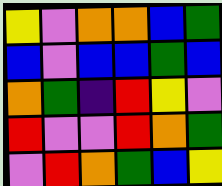[["yellow", "violet", "orange", "orange", "blue", "green"], ["blue", "violet", "blue", "blue", "green", "blue"], ["orange", "green", "indigo", "red", "yellow", "violet"], ["red", "violet", "violet", "red", "orange", "green"], ["violet", "red", "orange", "green", "blue", "yellow"]]